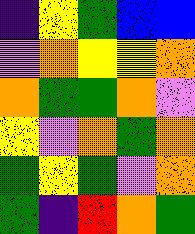[["indigo", "yellow", "green", "blue", "blue"], ["violet", "orange", "yellow", "yellow", "orange"], ["orange", "green", "green", "orange", "violet"], ["yellow", "violet", "orange", "green", "orange"], ["green", "yellow", "green", "violet", "orange"], ["green", "indigo", "red", "orange", "green"]]